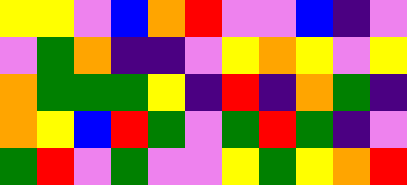[["yellow", "yellow", "violet", "blue", "orange", "red", "violet", "violet", "blue", "indigo", "violet"], ["violet", "green", "orange", "indigo", "indigo", "violet", "yellow", "orange", "yellow", "violet", "yellow"], ["orange", "green", "green", "green", "yellow", "indigo", "red", "indigo", "orange", "green", "indigo"], ["orange", "yellow", "blue", "red", "green", "violet", "green", "red", "green", "indigo", "violet"], ["green", "red", "violet", "green", "violet", "violet", "yellow", "green", "yellow", "orange", "red"]]